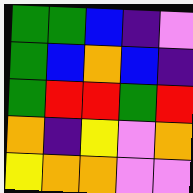[["green", "green", "blue", "indigo", "violet"], ["green", "blue", "orange", "blue", "indigo"], ["green", "red", "red", "green", "red"], ["orange", "indigo", "yellow", "violet", "orange"], ["yellow", "orange", "orange", "violet", "violet"]]